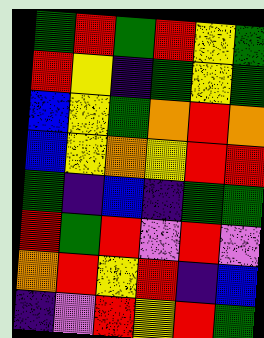[["green", "red", "green", "red", "yellow", "green"], ["red", "yellow", "indigo", "green", "yellow", "green"], ["blue", "yellow", "green", "orange", "red", "orange"], ["blue", "yellow", "orange", "yellow", "red", "red"], ["green", "indigo", "blue", "indigo", "green", "green"], ["red", "green", "red", "violet", "red", "violet"], ["orange", "red", "yellow", "red", "indigo", "blue"], ["indigo", "violet", "red", "yellow", "red", "green"]]